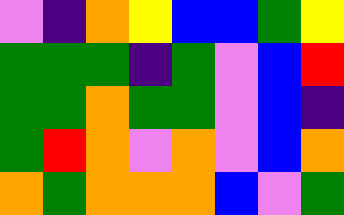[["violet", "indigo", "orange", "yellow", "blue", "blue", "green", "yellow"], ["green", "green", "green", "indigo", "green", "violet", "blue", "red"], ["green", "green", "orange", "green", "green", "violet", "blue", "indigo"], ["green", "red", "orange", "violet", "orange", "violet", "blue", "orange"], ["orange", "green", "orange", "orange", "orange", "blue", "violet", "green"]]